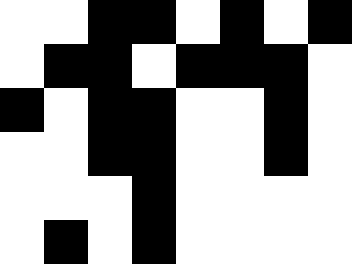[["white", "white", "black", "black", "white", "black", "white", "black"], ["white", "black", "black", "white", "black", "black", "black", "white"], ["black", "white", "black", "black", "white", "white", "black", "white"], ["white", "white", "black", "black", "white", "white", "black", "white"], ["white", "white", "white", "black", "white", "white", "white", "white"], ["white", "black", "white", "black", "white", "white", "white", "white"]]